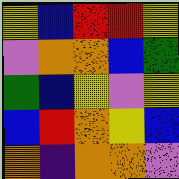[["yellow", "blue", "red", "red", "yellow"], ["violet", "orange", "orange", "blue", "green"], ["green", "blue", "yellow", "violet", "yellow"], ["blue", "red", "orange", "yellow", "blue"], ["orange", "indigo", "orange", "orange", "violet"]]